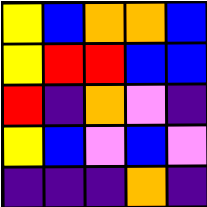[["yellow", "blue", "orange", "orange", "blue"], ["yellow", "red", "red", "blue", "blue"], ["red", "indigo", "orange", "violet", "indigo"], ["yellow", "blue", "violet", "blue", "violet"], ["indigo", "indigo", "indigo", "orange", "indigo"]]